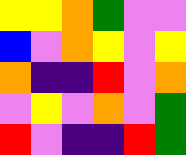[["yellow", "yellow", "orange", "green", "violet", "violet"], ["blue", "violet", "orange", "yellow", "violet", "yellow"], ["orange", "indigo", "indigo", "red", "violet", "orange"], ["violet", "yellow", "violet", "orange", "violet", "green"], ["red", "violet", "indigo", "indigo", "red", "green"]]